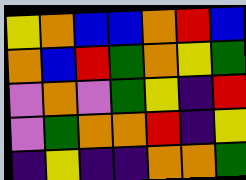[["yellow", "orange", "blue", "blue", "orange", "red", "blue"], ["orange", "blue", "red", "green", "orange", "yellow", "green"], ["violet", "orange", "violet", "green", "yellow", "indigo", "red"], ["violet", "green", "orange", "orange", "red", "indigo", "yellow"], ["indigo", "yellow", "indigo", "indigo", "orange", "orange", "green"]]